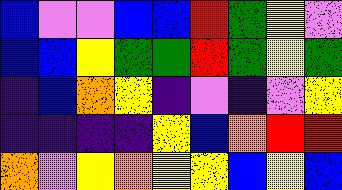[["blue", "violet", "violet", "blue", "blue", "red", "green", "yellow", "violet"], ["blue", "blue", "yellow", "green", "green", "red", "green", "yellow", "green"], ["indigo", "blue", "orange", "yellow", "indigo", "violet", "indigo", "violet", "yellow"], ["indigo", "indigo", "indigo", "indigo", "yellow", "blue", "orange", "red", "red"], ["orange", "violet", "yellow", "orange", "yellow", "yellow", "blue", "yellow", "blue"]]